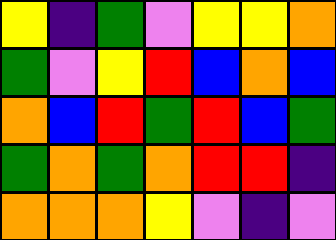[["yellow", "indigo", "green", "violet", "yellow", "yellow", "orange"], ["green", "violet", "yellow", "red", "blue", "orange", "blue"], ["orange", "blue", "red", "green", "red", "blue", "green"], ["green", "orange", "green", "orange", "red", "red", "indigo"], ["orange", "orange", "orange", "yellow", "violet", "indigo", "violet"]]